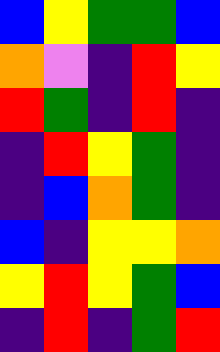[["blue", "yellow", "green", "green", "blue"], ["orange", "violet", "indigo", "red", "yellow"], ["red", "green", "indigo", "red", "indigo"], ["indigo", "red", "yellow", "green", "indigo"], ["indigo", "blue", "orange", "green", "indigo"], ["blue", "indigo", "yellow", "yellow", "orange"], ["yellow", "red", "yellow", "green", "blue"], ["indigo", "red", "indigo", "green", "red"]]